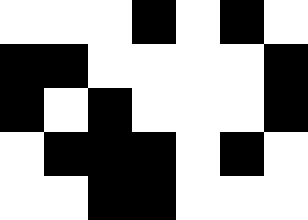[["white", "white", "white", "black", "white", "black", "white"], ["black", "black", "white", "white", "white", "white", "black"], ["black", "white", "black", "white", "white", "white", "black"], ["white", "black", "black", "black", "white", "black", "white"], ["white", "white", "black", "black", "white", "white", "white"]]